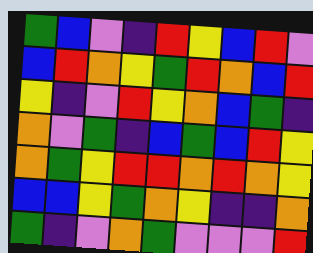[["green", "blue", "violet", "indigo", "red", "yellow", "blue", "red", "violet"], ["blue", "red", "orange", "yellow", "green", "red", "orange", "blue", "red"], ["yellow", "indigo", "violet", "red", "yellow", "orange", "blue", "green", "indigo"], ["orange", "violet", "green", "indigo", "blue", "green", "blue", "red", "yellow"], ["orange", "green", "yellow", "red", "red", "orange", "red", "orange", "yellow"], ["blue", "blue", "yellow", "green", "orange", "yellow", "indigo", "indigo", "orange"], ["green", "indigo", "violet", "orange", "green", "violet", "violet", "violet", "red"]]